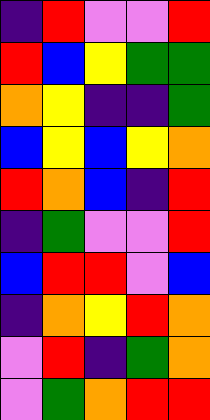[["indigo", "red", "violet", "violet", "red"], ["red", "blue", "yellow", "green", "green"], ["orange", "yellow", "indigo", "indigo", "green"], ["blue", "yellow", "blue", "yellow", "orange"], ["red", "orange", "blue", "indigo", "red"], ["indigo", "green", "violet", "violet", "red"], ["blue", "red", "red", "violet", "blue"], ["indigo", "orange", "yellow", "red", "orange"], ["violet", "red", "indigo", "green", "orange"], ["violet", "green", "orange", "red", "red"]]